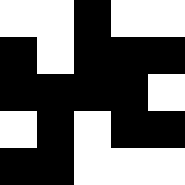[["white", "white", "black", "white", "white"], ["black", "white", "black", "black", "black"], ["black", "black", "black", "black", "white"], ["white", "black", "white", "black", "black"], ["black", "black", "white", "white", "white"]]